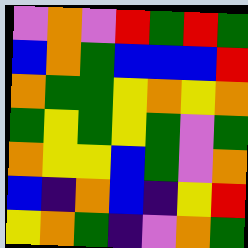[["violet", "orange", "violet", "red", "green", "red", "green"], ["blue", "orange", "green", "blue", "blue", "blue", "red"], ["orange", "green", "green", "yellow", "orange", "yellow", "orange"], ["green", "yellow", "green", "yellow", "green", "violet", "green"], ["orange", "yellow", "yellow", "blue", "green", "violet", "orange"], ["blue", "indigo", "orange", "blue", "indigo", "yellow", "red"], ["yellow", "orange", "green", "indigo", "violet", "orange", "green"]]